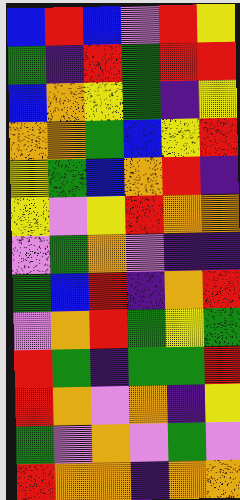[["blue", "red", "blue", "violet", "red", "yellow"], ["green", "indigo", "red", "green", "red", "red"], ["blue", "orange", "yellow", "green", "indigo", "yellow"], ["orange", "orange", "green", "blue", "yellow", "red"], ["yellow", "green", "blue", "orange", "red", "indigo"], ["yellow", "violet", "yellow", "red", "orange", "orange"], ["violet", "green", "orange", "violet", "indigo", "indigo"], ["green", "blue", "red", "indigo", "orange", "red"], ["violet", "orange", "red", "green", "yellow", "green"], ["red", "green", "indigo", "green", "green", "red"], ["red", "orange", "violet", "orange", "indigo", "yellow"], ["green", "violet", "orange", "violet", "green", "violet"], ["red", "orange", "orange", "indigo", "orange", "orange"]]